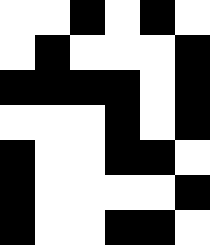[["white", "white", "black", "white", "black", "white"], ["white", "black", "white", "white", "white", "black"], ["black", "black", "black", "black", "white", "black"], ["white", "white", "white", "black", "white", "black"], ["black", "white", "white", "black", "black", "white"], ["black", "white", "white", "white", "white", "black"], ["black", "white", "white", "black", "black", "white"]]